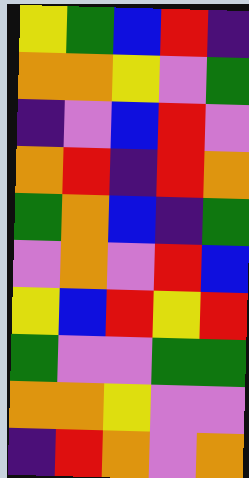[["yellow", "green", "blue", "red", "indigo"], ["orange", "orange", "yellow", "violet", "green"], ["indigo", "violet", "blue", "red", "violet"], ["orange", "red", "indigo", "red", "orange"], ["green", "orange", "blue", "indigo", "green"], ["violet", "orange", "violet", "red", "blue"], ["yellow", "blue", "red", "yellow", "red"], ["green", "violet", "violet", "green", "green"], ["orange", "orange", "yellow", "violet", "violet"], ["indigo", "red", "orange", "violet", "orange"]]